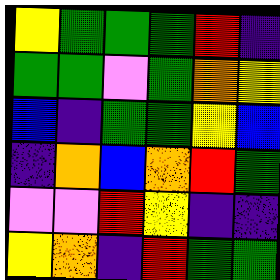[["yellow", "green", "green", "green", "red", "indigo"], ["green", "green", "violet", "green", "orange", "yellow"], ["blue", "indigo", "green", "green", "yellow", "blue"], ["indigo", "orange", "blue", "orange", "red", "green"], ["violet", "violet", "red", "yellow", "indigo", "indigo"], ["yellow", "orange", "indigo", "red", "green", "green"]]